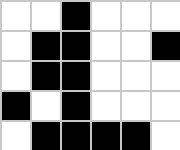[["white", "white", "black", "white", "white", "white"], ["white", "black", "black", "white", "white", "black"], ["white", "black", "black", "white", "white", "white"], ["black", "white", "black", "white", "white", "white"], ["white", "black", "black", "black", "black", "white"]]